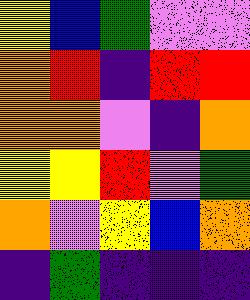[["yellow", "blue", "green", "violet", "violet"], ["orange", "red", "indigo", "red", "red"], ["orange", "orange", "violet", "indigo", "orange"], ["yellow", "yellow", "red", "violet", "green"], ["orange", "violet", "yellow", "blue", "orange"], ["indigo", "green", "indigo", "indigo", "indigo"]]